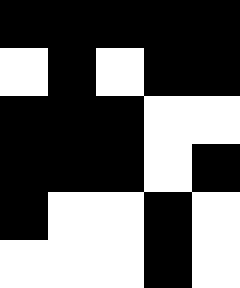[["black", "black", "black", "black", "black"], ["white", "black", "white", "black", "black"], ["black", "black", "black", "white", "white"], ["black", "black", "black", "white", "black"], ["black", "white", "white", "black", "white"], ["white", "white", "white", "black", "white"]]